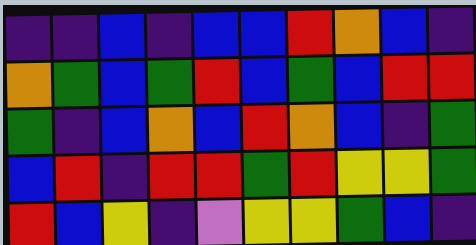[["indigo", "indigo", "blue", "indigo", "blue", "blue", "red", "orange", "blue", "indigo"], ["orange", "green", "blue", "green", "red", "blue", "green", "blue", "red", "red"], ["green", "indigo", "blue", "orange", "blue", "red", "orange", "blue", "indigo", "green"], ["blue", "red", "indigo", "red", "red", "green", "red", "yellow", "yellow", "green"], ["red", "blue", "yellow", "indigo", "violet", "yellow", "yellow", "green", "blue", "indigo"]]